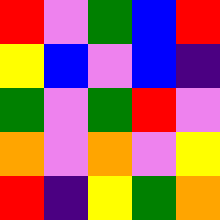[["red", "violet", "green", "blue", "red"], ["yellow", "blue", "violet", "blue", "indigo"], ["green", "violet", "green", "red", "violet"], ["orange", "violet", "orange", "violet", "yellow"], ["red", "indigo", "yellow", "green", "orange"]]